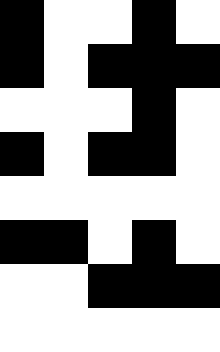[["black", "white", "white", "black", "white"], ["black", "white", "black", "black", "black"], ["white", "white", "white", "black", "white"], ["black", "white", "black", "black", "white"], ["white", "white", "white", "white", "white"], ["black", "black", "white", "black", "white"], ["white", "white", "black", "black", "black"], ["white", "white", "white", "white", "white"]]